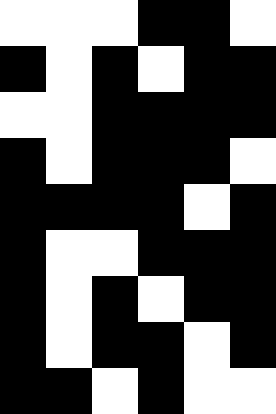[["white", "white", "white", "black", "black", "white"], ["black", "white", "black", "white", "black", "black"], ["white", "white", "black", "black", "black", "black"], ["black", "white", "black", "black", "black", "white"], ["black", "black", "black", "black", "white", "black"], ["black", "white", "white", "black", "black", "black"], ["black", "white", "black", "white", "black", "black"], ["black", "white", "black", "black", "white", "black"], ["black", "black", "white", "black", "white", "white"]]